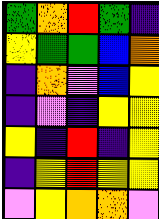[["green", "orange", "red", "green", "indigo"], ["yellow", "green", "green", "blue", "orange"], ["indigo", "orange", "violet", "blue", "yellow"], ["indigo", "violet", "indigo", "yellow", "yellow"], ["yellow", "indigo", "red", "indigo", "yellow"], ["indigo", "yellow", "red", "yellow", "yellow"], ["violet", "yellow", "orange", "orange", "violet"]]